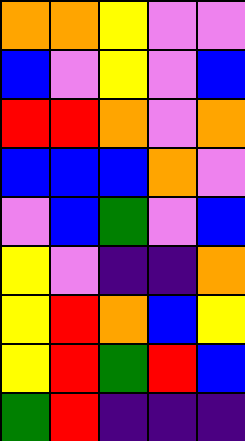[["orange", "orange", "yellow", "violet", "violet"], ["blue", "violet", "yellow", "violet", "blue"], ["red", "red", "orange", "violet", "orange"], ["blue", "blue", "blue", "orange", "violet"], ["violet", "blue", "green", "violet", "blue"], ["yellow", "violet", "indigo", "indigo", "orange"], ["yellow", "red", "orange", "blue", "yellow"], ["yellow", "red", "green", "red", "blue"], ["green", "red", "indigo", "indigo", "indigo"]]